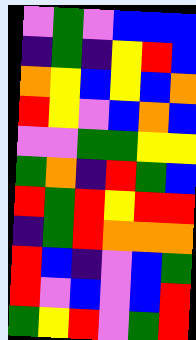[["violet", "green", "violet", "blue", "blue", "blue"], ["indigo", "green", "indigo", "yellow", "red", "blue"], ["orange", "yellow", "blue", "yellow", "blue", "orange"], ["red", "yellow", "violet", "blue", "orange", "blue"], ["violet", "violet", "green", "green", "yellow", "yellow"], ["green", "orange", "indigo", "red", "green", "blue"], ["red", "green", "red", "yellow", "red", "red"], ["indigo", "green", "red", "orange", "orange", "orange"], ["red", "blue", "indigo", "violet", "blue", "green"], ["red", "violet", "blue", "violet", "blue", "red"], ["green", "yellow", "red", "violet", "green", "red"]]